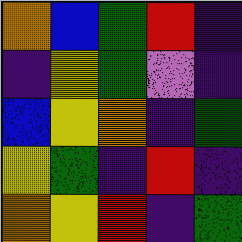[["orange", "blue", "green", "red", "indigo"], ["indigo", "yellow", "green", "violet", "indigo"], ["blue", "yellow", "orange", "indigo", "green"], ["yellow", "green", "indigo", "red", "indigo"], ["orange", "yellow", "red", "indigo", "green"]]